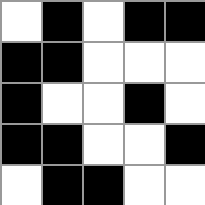[["white", "black", "white", "black", "black"], ["black", "black", "white", "white", "white"], ["black", "white", "white", "black", "white"], ["black", "black", "white", "white", "black"], ["white", "black", "black", "white", "white"]]